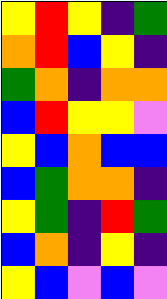[["yellow", "red", "yellow", "indigo", "green"], ["orange", "red", "blue", "yellow", "indigo"], ["green", "orange", "indigo", "orange", "orange"], ["blue", "red", "yellow", "yellow", "violet"], ["yellow", "blue", "orange", "blue", "blue"], ["blue", "green", "orange", "orange", "indigo"], ["yellow", "green", "indigo", "red", "green"], ["blue", "orange", "indigo", "yellow", "indigo"], ["yellow", "blue", "violet", "blue", "violet"]]